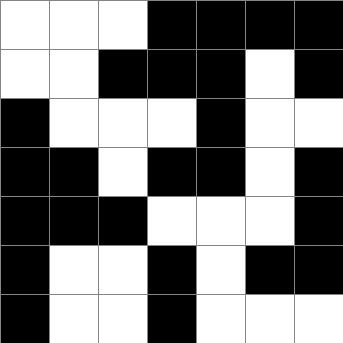[["white", "white", "white", "black", "black", "black", "black"], ["white", "white", "black", "black", "black", "white", "black"], ["black", "white", "white", "white", "black", "white", "white"], ["black", "black", "white", "black", "black", "white", "black"], ["black", "black", "black", "white", "white", "white", "black"], ["black", "white", "white", "black", "white", "black", "black"], ["black", "white", "white", "black", "white", "white", "white"]]